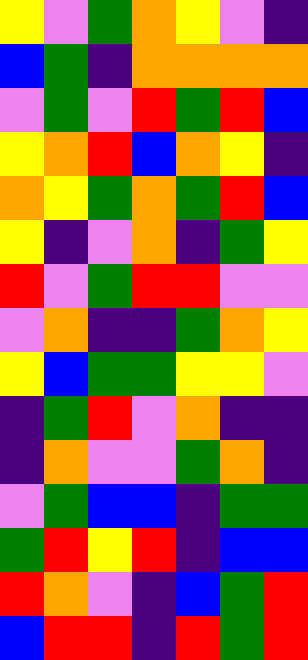[["yellow", "violet", "green", "orange", "yellow", "violet", "indigo"], ["blue", "green", "indigo", "orange", "orange", "orange", "orange"], ["violet", "green", "violet", "red", "green", "red", "blue"], ["yellow", "orange", "red", "blue", "orange", "yellow", "indigo"], ["orange", "yellow", "green", "orange", "green", "red", "blue"], ["yellow", "indigo", "violet", "orange", "indigo", "green", "yellow"], ["red", "violet", "green", "red", "red", "violet", "violet"], ["violet", "orange", "indigo", "indigo", "green", "orange", "yellow"], ["yellow", "blue", "green", "green", "yellow", "yellow", "violet"], ["indigo", "green", "red", "violet", "orange", "indigo", "indigo"], ["indigo", "orange", "violet", "violet", "green", "orange", "indigo"], ["violet", "green", "blue", "blue", "indigo", "green", "green"], ["green", "red", "yellow", "red", "indigo", "blue", "blue"], ["red", "orange", "violet", "indigo", "blue", "green", "red"], ["blue", "red", "red", "indigo", "red", "green", "red"]]